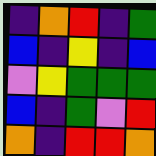[["indigo", "orange", "red", "indigo", "green"], ["blue", "indigo", "yellow", "indigo", "blue"], ["violet", "yellow", "green", "green", "green"], ["blue", "indigo", "green", "violet", "red"], ["orange", "indigo", "red", "red", "orange"]]